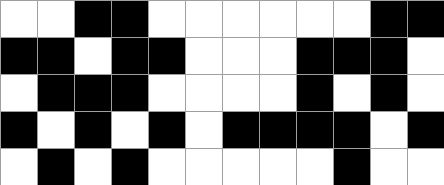[["white", "white", "black", "black", "white", "white", "white", "white", "white", "white", "black", "black"], ["black", "black", "white", "black", "black", "white", "white", "white", "black", "black", "black", "white"], ["white", "black", "black", "black", "white", "white", "white", "white", "black", "white", "black", "white"], ["black", "white", "black", "white", "black", "white", "black", "black", "black", "black", "white", "black"], ["white", "black", "white", "black", "white", "white", "white", "white", "white", "black", "white", "white"]]